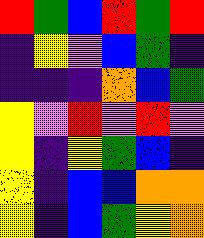[["red", "green", "blue", "red", "green", "red"], ["indigo", "yellow", "violet", "blue", "green", "indigo"], ["indigo", "indigo", "indigo", "orange", "blue", "green"], ["yellow", "violet", "red", "violet", "red", "violet"], ["yellow", "indigo", "yellow", "green", "blue", "indigo"], ["yellow", "indigo", "blue", "blue", "orange", "orange"], ["yellow", "indigo", "blue", "green", "yellow", "orange"]]